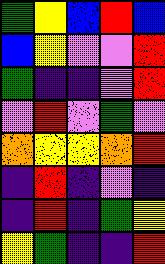[["green", "yellow", "blue", "red", "blue"], ["blue", "yellow", "violet", "violet", "red"], ["green", "indigo", "indigo", "violet", "red"], ["violet", "red", "violet", "green", "violet"], ["orange", "yellow", "yellow", "orange", "red"], ["indigo", "red", "indigo", "violet", "indigo"], ["indigo", "red", "indigo", "green", "yellow"], ["yellow", "green", "indigo", "indigo", "red"]]